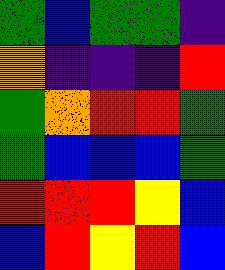[["green", "blue", "green", "green", "indigo"], ["orange", "indigo", "indigo", "indigo", "red"], ["green", "orange", "red", "red", "green"], ["green", "blue", "blue", "blue", "green"], ["red", "red", "red", "yellow", "blue"], ["blue", "red", "yellow", "red", "blue"]]